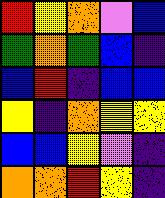[["red", "yellow", "orange", "violet", "blue"], ["green", "orange", "green", "blue", "indigo"], ["blue", "red", "indigo", "blue", "blue"], ["yellow", "indigo", "orange", "yellow", "yellow"], ["blue", "blue", "yellow", "violet", "indigo"], ["orange", "orange", "red", "yellow", "indigo"]]